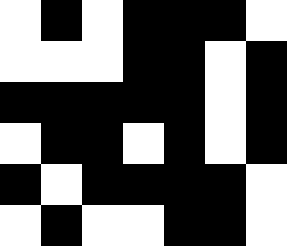[["white", "black", "white", "black", "black", "black", "white"], ["white", "white", "white", "black", "black", "white", "black"], ["black", "black", "black", "black", "black", "white", "black"], ["white", "black", "black", "white", "black", "white", "black"], ["black", "white", "black", "black", "black", "black", "white"], ["white", "black", "white", "white", "black", "black", "white"]]